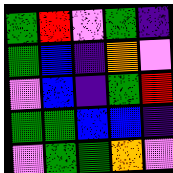[["green", "red", "violet", "green", "indigo"], ["green", "blue", "indigo", "orange", "violet"], ["violet", "blue", "indigo", "green", "red"], ["green", "green", "blue", "blue", "indigo"], ["violet", "green", "green", "orange", "violet"]]